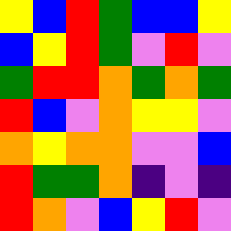[["yellow", "blue", "red", "green", "blue", "blue", "yellow"], ["blue", "yellow", "red", "green", "violet", "red", "violet"], ["green", "red", "red", "orange", "green", "orange", "green"], ["red", "blue", "violet", "orange", "yellow", "yellow", "violet"], ["orange", "yellow", "orange", "orange", "violet", "violet", "blue"], ["red", "green", "green", "orange", "indigo", "violet", "indigo"], ["red", "orange", "violet", "blue", "yellow", "red", "violet"]]